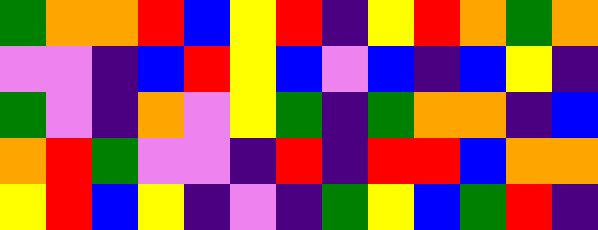[["green", "orange", "orange", "red", "blue", "yellow", "red", "indigo", "yellow", "red", "orange", "green", "orange"], ["violet", "violet", "indigo", "blue", "red", "yellow", "blue", "violet", "blue", "indigo", "blue", "yellow", "indigo"], ["green", "violet", "indigo", "orange", "violet", "yellow", "green", "indigo", "green", "orange", "orange", "indigo", "blue"], ["orange", "red", "green", "violet", "violet", "indigo", "red", "indigo", "red", "red", "blue", "orange", "orange"], ["yellow", "red", "blue", "yellow", "indigo", "violet", "indigo", "green", "yellow", "blue", "green", "red", "indigo"]]